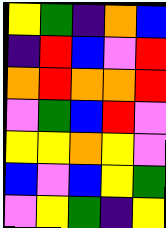[["yellow", "green", "indigo", "orange", "blue"], ["indigo", "red", "blue", "violet", "red"], ["orange", "red", "orange", "orange", "red"], ["violet", "green", "blue", "red", "violet"], ["yellow", "yellow", "orange", "yellow", "violet"], ["blue", "violet", "blue", "yellow", "green"], ["violet", "yellow", "green", "indigo", "yellow"]]